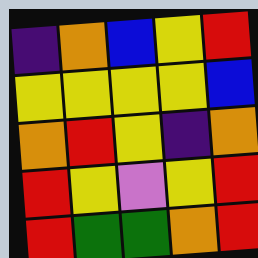[["indigo", "orange", "blue", "yellow", "red"], ["yellow", "yellow", "yellow", "yellow", "blue"], ["orange", "red", "yellow", "indigo", "orange"], ["red", "yellow", "violet", "yellow", "red"], ["red", "green", "green", "orange", "red"]]